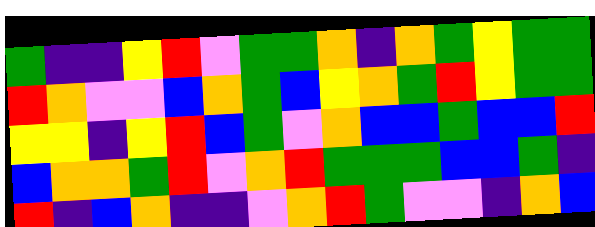[["green", "indigo", "indigo", "yellow", "red", "violet", "green", "green", "orange", "indigo", "orange", "green", "yellow", "green", "green"], ["red", "orange", "violet", "violet", "blue", "orange", "green", "blue", "yellow", "orange", "green", "red", "yellow", "green", "green"], ["yellow", "yellow", "indigo", "yellow", "red", "blue", "green", "violet", "orange", "blue", "blue", "green", "blue", "blue", "red"], ["blue", "orange", "orange", "green", "red", "violet", "orange", "red", "green", "green", "green", "blue", "blue", "green", "indigo"], ["red", "indigo", "blue", "orange", "indigo", "indigo", "violet", "orange", "red", "green", "violet", "violet", "indigo", "orange", "blue"]]